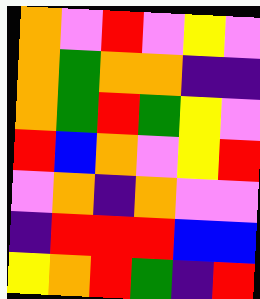[["orange", "violet", "red", "violet", "yellow", "violet"], ["orange", "green", "orange", "orange", "indigo", "indigo"], ["orange", "green", "red", "green", "yellow", "violet"], ["red", "blue", "orange", "violet", "yellow", "red"], ["violet", "orange", "indigo", "orange", "violet", "violet"], ["indigo", "red", "red", "red", "blue", "blue"], ["yellow", "orange", "red", "green", "indigo", "red"]]